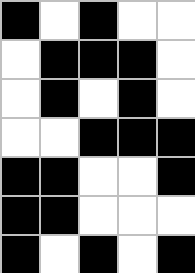[["black", "white", "black", "white", "white"], ["white", "black", "black", "black", "white"], ["white", "black", "white", "black", "white"], ["white", "white", "black", "black", "black"], ["black", "black", "white", "white", "black"], ["black", "black", "white", "white", "white"], ["black", "white", "black", "white", "black"]]